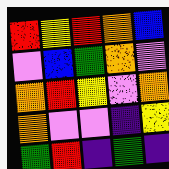[["red", "yellow", "red", "orange", "blue"], ["violet", "blue", "green", "orange", "violet"], ["orange", "red", "yellow", "violet", "orange"], ["orange", "violet", "violet", "indigo", "yellow"], ["green", "red", "indigo", "green", "indigo"]]